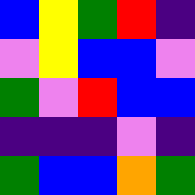[["blue", "yellow", "green", "red", "indigo"], ["violet", "yellow", "blue", "blue", "violet"], ["green", "violet", "red", "blue", "blue"], ["indigo", "indigo", "indigo", "violet", "indigo"], ["green", "blue", "blue", "orange", "green"]]